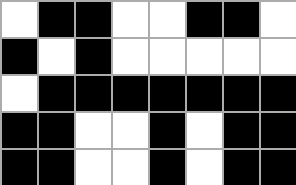[["white", "black", "black", "white", "white", "black", "black", "white"], ["black", "white", "black", "white", "white", "white", "white", "white"], ["white", "black", "black", "black", "black", "black", "black", "black"], ["black", "black", "white", "white", "black", "white", "black", "black"], ["black", "black", "white", "white", "black", "white", "black", "black"]]